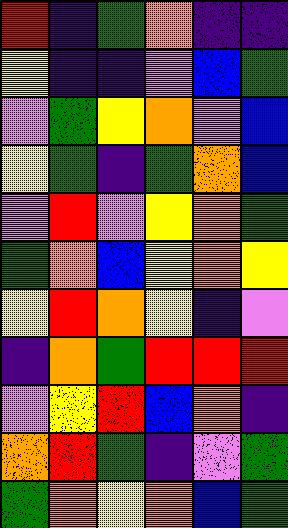[["red", "indigo", "green", "orange", "indigo", "indigo"], ["yellow", "indigo", "indigo", "violet", "blue", "green"], ["violet", "green", "yellow", "orange", "violet", "blue"], ["yellow", "green", "indigo", "green", "orange", "blue"], ["violet", "red", "violet", "yellow", "orange", "green"], ["green", "orange", "blue", "yellow", "orange", "yellow"], ["yellow", "red", "orange", "yellow", "indigo", "violet"], ["indigo", "orange", "green", "red", "red", "red"], ["violet", "yellow", "red", "blue", "orange", "indigo"], ["orange", "red", "green", "indigo", "violet", "green"], ["green", "orange", "yellow", "orange", "blue", "green"]]